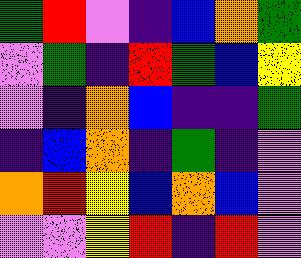[["green", "red", "violet", "indigo", "blue", "orange", "green"], ["violet", "green", "indigo", "red", "green", "blue", "yellow"], ["violet", "indigo", "orange", "blue", "indigo", "indigo", "green"], ["indigo", "blue", "orange", "indigo", "green", "indigo", "violet"], ["orange", "red", "yellow", "blue", "orange", "blue", "violet"], ["violet", "violet", "yellow", "red", "indigo", "red", "violet"]]